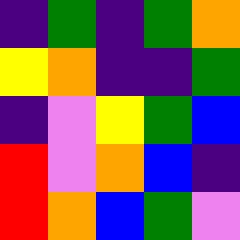[["indigo", "green", "indigo", "green", "orange"], ["yellow", "orange", "indigo", "indigo", "green"], ["indigo", "violet", "yellow", "green", "blue"], ["red", "violet", "orange", "blue", "indigo"], ["red", "orange", "blue", "green", "violet"]]